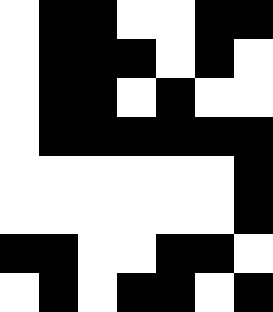[["white", "black", "black", "white", "white", "black", "black"], ["white", "black", "black", "black", "white", "black", "white"], ["white", "black", "black", "white", "black", "white", "white"], ["white", "black", "black", "black", "black", "black", "black"], ["white", "white", "white", "white", "white", "white", "black"], ["white", "white", "white", "white", "white", "white", "black"], ["black", "black", "white", "white", "black", "black", "white"], ["white", "black", "white", "black", "black", "white", "black"]]